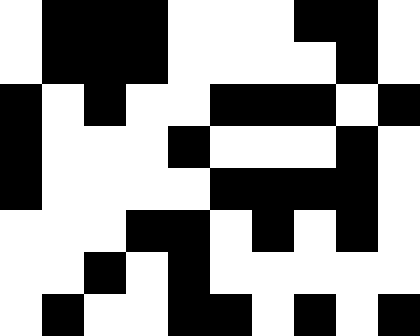[["white", "black", "black", "black", "white", "white", "white", "black", "black", "white"], ["white", "black", "black", "black", "white", "white", "white", "white", "black", "white"], ["black", "white", "black", "white", "white", "black", "black", "black", "white", "black"], ["black", "white", "white", "white", "black", "white", "white", "white", "black", "white"], ["black", "white", "white", "white", "white", "black", "black", "black", "black", "white"], ["white", "white", "white", "black", "black", "white", "black", "white", "black", "white"], ["white", "white", "black", "white", "black", "white", "white", "white", "white", "white"], ["white", "black", "white", "white", "black", "black", "white", "black", "white", "black"]]